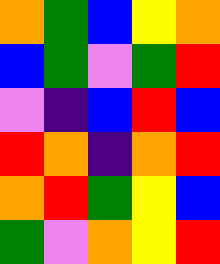[["orange", "green", "blue", "yellow", "orange"], ["blue", "green", "violet", "green", "red"], ["violet", "indigo", "blue", "red", "blue"], ["red", "orange", "indigo", "orange", "red"], ["orange", "red", "green", "yellow", "blue"], ["green", "violet", "orange", "yellow", "red"]]